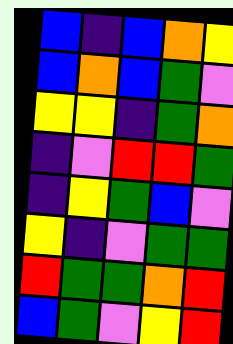[["blue", "indigo", "blue", "orange", "yellow"], ["blue", "orange", "blue", "green", "violet"], ["yellow", "yellow", "indigo", "green", "orange"], ["indigo", "violet", "red", "red", "green"], ["indigo", "yellow", "green", "blue", "violet"], ["yellow", "indigo", "violet", "green", "green"], ["red", "green", "green", "orange", "red"], ["blue", "green", "violet", "yellow", "red"]]